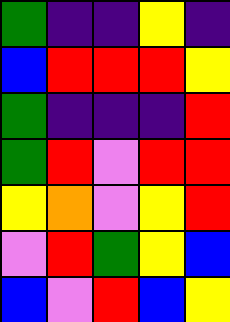[["green", "indigo", "indigo", "yellow", "indigo"], ["blue", "red", "red", "red", "yellow"], ["green", "indigo", "indigo", "indigo", "red"], ["green", "red", "violet", "red", "red"], ["yellow", "orange", "violet", "yellow", "red"], ["violet", "red", "green", "yellow", "blue"], ["blue", "violet", "red", "blue", "yellow"]]